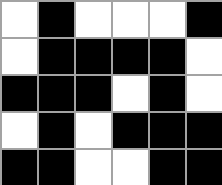[["white", "black", "white", "white", "white", "black"], ["white", "black", "black", "black", "black", "white"], ["black", "black", "black", "white", "black", "white"], ["white", "black", "white", "black", "black", "black"], ["black", "black", "white", "white", "black", "black"]]